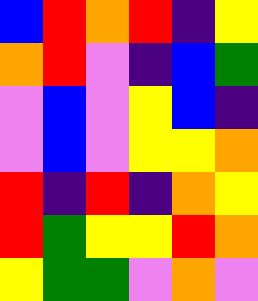[["blue", "red", "orange", "red", "indigo", "yellow"], ["orange", "red", "violet", "indigo", "blue", "green"], ["violet", "blue", "violet", "yellow", "blue", "indigo"], ["violet", "blue", "violet", "yellow", "yellow", "orange"], ["red", "indigo", "red", "indigo", "orange", "yellow"], ["red", "green", "yellow", "yellow", "red", "orange"], ["yellow", "green", "green", "violet", "orange", "violet"]]